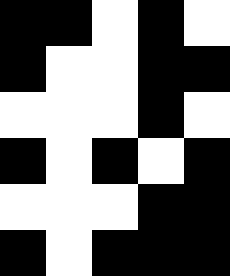[["black", "black", "white", "black", "white"], ["black", "white", "white", "black", "black"], ["white", "white", "white", "black", "white"], ["black", "white", "black", "white", "black"], ["white", "white", "white", "black", "black"], ["black", "white", "black", "black", "black"]]